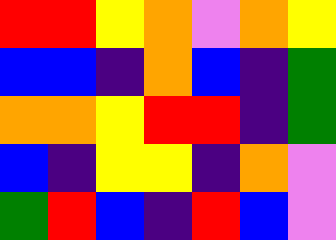[["red", "red", "yellow", "orange", "violet", "orange", "yellow"], ["blue", "blue", "indigo", "orange", "blue", "indigo", "green"], ["orange", "orange", "yellow", "red", "red", "indigo", "green"], ["blue", "indigo", "yellow", "yellow", "indigo", "orange", "violet"], ["green", "red", "blue", "indigo", "red", "blue", "violet"]]